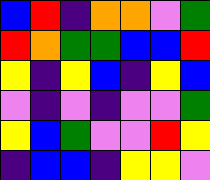[["blue", "red", "indigo", "orange", "orange", "violet", "green"], ["red", "orange", "green", "green", "blue", "blue", "red"], ["yellow", "indigo", "yellow", "blue", "indigo", "yellow", "blue"], ["violet", "indigo", "violet", "indigo", "violet", "violet", "green"], ["yellow", "blue", "green", "violet", "violet", "red", "yellow"], ["indigo", "blue", "blue", "indigo", "yellow", "yellow", "violet"]]